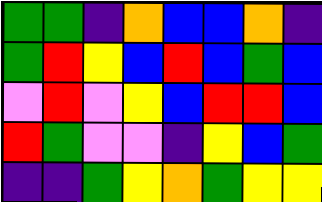[["green", "green", "indigo", "orange", "blue", "blue", "orange", "indigo"], ["green", "red", "yellow", "blue", "red", "blue", "green", "blue"], ["violet", "red", "violet", "yellow", "blue", "red", "red", "blue"], ["red", "green", "violet", "violet", "indigo", "yellow", "blue", "green"], ["indigo", "indigo", "green", "yellow", "orange", "green", "yellow", "yellow"]]